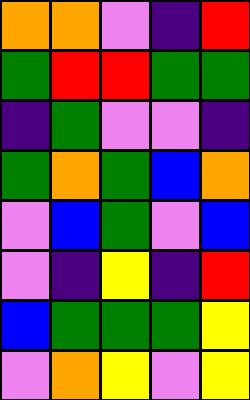[["orange", "orange", "violet", "indigo", "red"], ["green", "red", "red", "green", "green"], ["indigo", "green", "violet", "violet", "indigo"], ["green", "orange", "green", "blue", "orange"], ["violet", "blue", "green", "violet", "blue"], ["violet", "indigo", "yellow", "indigo", "red"], ["blue", "green", "green", "green", "yellow"], ["violet", "orange", "yellow", "violet", "yellow"]]